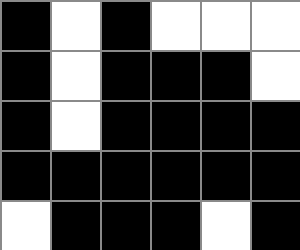[["black", "white", "black", "white", "white", "white"], ["black", "white", "black", "black", "black", "white"], ["black", "white", "black", "black", "black", "black"], ["black", "black", "black", "black", "black", "black"], ["white", "black", "black", "black", "white", "black"]]